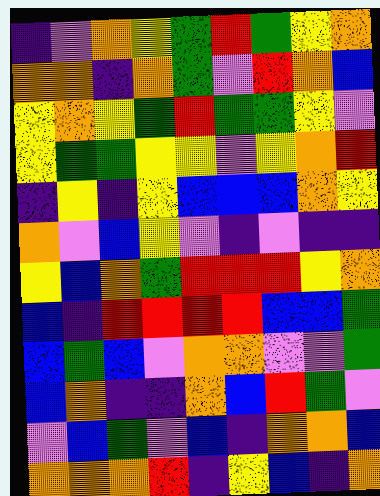[["indigo", "violet", "orange", "yellow", "green", "red", "green", "yellow", "orange"], ["orange", "orange", "indigo", "orange", "green", "violet", "red", "orange", "blue"], ["yellow", "orange", "yellow", "green", "red", "green", "green", "yellow", "violet"], ["yellow", "green", "green", "yellow", "yellow", "violet", "yellow", "orange", "red"], ["indigo", "yellow", "indigo", "yellow", "blue", "blue", "blue", "orange", "yellow"], ["orange", "violet", "blue", "yellow", "violet", "indigo", "violet", "indigo", "indigo"], ["yellow", "blue", "orange", "green", "red", "red", "red", "yellow", "orange"], ["blue", "indigo", "red", "red", "red", "red", "blue", "blue", "green"], ["blue", "green", "blue", "violet", "orange", "orange", "violet", "violet", "green"], ["blue", "orange", "indigo", "indigo", "orange", "blue", "red", "green", "violet"], ["violet", "blue", "green", "violet", "blue", "indigo", "orange", "orange", "blue"], ["orange", "orange", "orange", "red", "indigo", "yellow", "blue", "indigo", "orange"]]